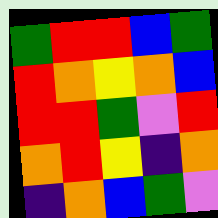[["green", "red", "red", "blue", "green"], ["red", "orange", "yellow", "orange", "blue"], ["red", "red", "green", "violet", "red"], ["orange", "red", "yellow", "indigo", "orange"], ["indigo", "orange", "blue", "green", "violet"]]